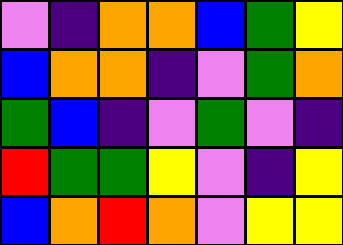[["violet", "indigo", "orange", "orange", "blue", "green", "yellow"], ["blue", "orange", "orange", "indigo", "violet", "green", "orange"], ["green", "blue", "indigo", "violet", "green", "violet", "indigo"], ["red", "green", "green", "yellow", "violet", "indigo", "yellow"], ["blue", "orange", "red", "orange", "violet", "yellow", "yellow"]]